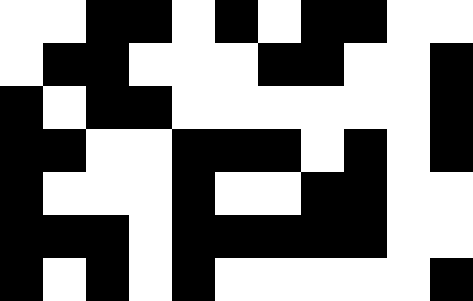[["white", "white", "black", "black", "white", "black", "white", "black", "black", "white", "white"], ["white", "black", "black", "white", "white", "white", "black", "black", "white", "white", "black"], ["black", "white", "black", "black", "white", "white", "white", "white", "white", "white", "black"], ["black", "black", "white", "white", "black", "black", "black", "white", "black", "white", "black"], ["black", "white", "white", "white", "black", "white", "white", "black", "black", "white", "white"], ["black", "black", "black", "white", "black", "black", "black", "black", "black", "white", "white"], ["black", "white", "black", "white", "black", "white", "white", "white", "white", "white", "black"]]